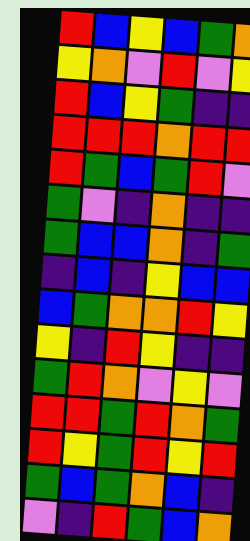[["red", "blue", "yellow", "blue", "green", "orange"], ["yellow", "orange", "violet", "red", "violet", "yellow"], ["red", "blue", "yellow", "green", "indigo", "indigo"], ["red", "red", "red", "orange", "red", "red"], ["red", "green", "blue", "green", "red", "violet"], ["green", "violet", "indigo", "orange", "indigo", "indigo"], ["green", "blue", "blue", "orange", "indigo", "green"], ["indigo", "blue", "indigo", "yellow", "blue", "blue"], ["blue", "green", "orange", "orange", "red", "yellow"], ["yellow", "indigo", "red", "yellow", "indigo", "indigo"], ["green", "red", "orange", "violet", "yellow", "violet"], ["red", "red", "green", "red", "orange", "green"], ["red", "yellow", "green", "red", "yellow", "red"], ["green", "blue", "green", "orange", "blue", "indigo"], ["violet", "indigo", "red", "green", "blue", "orange"]]